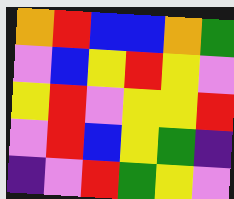[["orange", "red", "blue", "blue", "orange", "green"], ["violet", "blue", "yellow", "red", "yellow", "violet"], ["yellow", "red", "violet", "yellow", "yellow", "red"], ["violet", "red", "blue", "yellow", "green", "indigo"], ["indigo", "violet", "red", "green", "yellow", "violet"]]